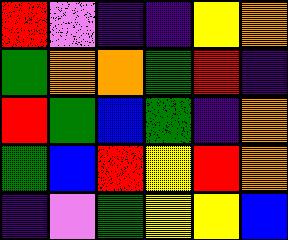[["red", "violet", "indigo", "indigo", "yellow", "orange"], ["green", "orange", "orange", "green", "red", "indigo"], ["red", "green", "blue", "green", "indigo", "orange"], ["green", "blue", "red", "yellow", "red", "orange"], ["indigo", "violet", "green", "yellow", "yellow", "blue"]]